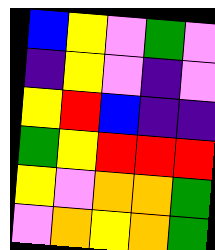[["blue", "yellow", "violet", "green", "violet"], ["indigo", "yellow", "violet", "indigo", "violet"], ["yellow", "red", "blue", "indigo", "indigo"], ["green", "yellow", "red", "red", "red"], ["yellow", "violet", "orange", "orange", "green"], ["violet", "orange", "yellow", "orange", "green"]]